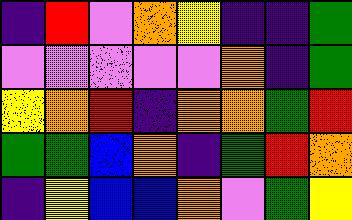[["indigo", "red", "violet", "orange", "yellow", "indigo", "indigo", "green"], ["violet", "violet", "violet", "violet", "violet", "orange", "indigo", "green"], ["yellow", "orange", "red", "indigo", "orange", "orange", "green", "red"], ["green", "green", "blue", "orange", "indigo", "green", "red", "orange"], ["indigo", "yellow", "blue", "blue", "orange", "violet", "green", "yellow"]]